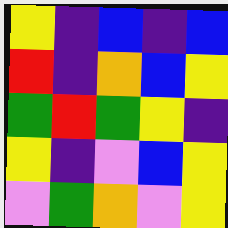[["yellow", "indigo", "blue", "indigo", "blue"], ["red", "indigo", "orange", "blue", "yellow"], ["green", "red", "green", "yellow", "indigo"], ["yellow", "indigo", "violet", "blue", "yellow"], ["violet", "green", "orange", "violet", "yellow"]]